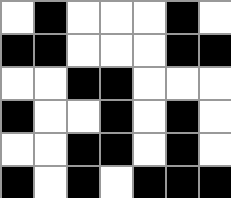[["white", "black", "white", "white", "white", "black", "white"], ["black", "black", "white", "white", "white", "black", "black"], ["white", "white", "black", "black", "white", "white", "white"], ["black", "white", "white", "black", "white", "black", "white"], ["white", "white", "black", "black", "white", "black", "white"], ["black", "white", "black", "white", "black", "black", "black"]]